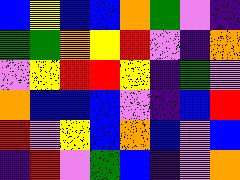[["blue", "yellow", "blue", "blue", "orange", "green", "violet", "indigo"], ["green", "green", "orange", "yellow", "red", "violet", "indigo", "orange"], ["violet", "yellow", "red", "red", "yellow", "indigo", "green", "violet"], ["orange", "blue", "blue", "blue", "violet", "indigo", "blue", "red"], ["red", "violet", "yellow", "blue", "orange", "blue", "violet", "blue"], ["indigo", "red", "violet", "green", "blue", "indigo", "violet", "orange"]]